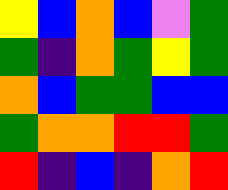[["yellow", "blue", "orange", "blue", "violet", "green"], ["green", "indigo", "orange", "green", "yellow", "green"], ["orange", "blue", "green", "green", "blue", "blue"], ["green", "orange", "orange", "red", "red", "green"], ["red", "indigo", "blue", "indigo", "orange", "red"]]